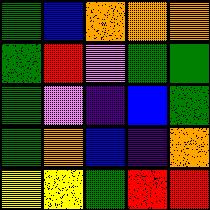[["green", "blue", "orange", "orange", "orange"], ["green", "red", "violet", "green", "green"], ["green", "violet", "indigo", "blue", "green"], ["green", "orange", "blue", "indigo", "orange"], ["yellow", "yellow", "green", "red", "red"]]